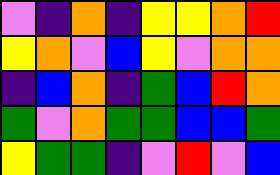[["violet", "indigo", "orange", "indigo", "yellow", "yellow", "orange", "red"], ["yellow", "orange", "violet", "blue", "yellow", "violet", "orange", "orange"], ["indigo", "blue", "orange", "indigo", "green", "blue", "red", "orange"], ["green", "violet", "orange", "green", "green", "blue", "blue", "green"], ["yellow", "green", "green", "indigo", "violet", "red", "violet", "blue"]]